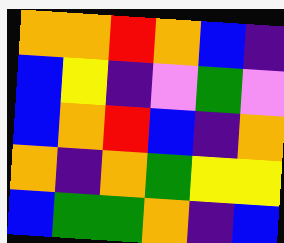[["orange", "orange", "red", "orange", "blue", "indigo"], ["blue", "yellow", "indigo", "violet", "green", "violet"], ["blue", "orange", "red", "blue", "indigo", "orange"], ["orange", "indigo", "orange", "green", "yellow", "yellow"], ["blue", "green", "green", "orange", "indigo", "blue"]]